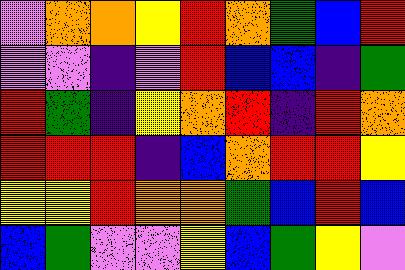[["violet", "orange", "orange", "yellow", "red", "orange", "green", "blue", "red"], ["violet", "violet", "indigo", "violet", "red", "blue", "blue", "indigo", "green"], ["red", "green", "indigo", "yellow", "orange", "red", "indigo", "red", "orange"], ["red", "red", "red", "indigo", "blue", "orange", "red", "red", "yellow"], ["yellow", "yellow", "red", "orange", "orange", "green", "blue", "red", "blue"], ["blue", "green", "violet", "violet", "yellow", "blue", "green", "yellow", "violet"]]